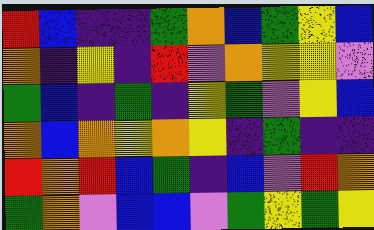[["red", "blue", "indigo", "indigo", "green", "orange", "blue", "green", "yellow", "blue"], ["orange", "indigo", "yellow", "indigo", "red", "violet", "orange", "yellow", "yellow", "violet"], ["green", "blue", "indigo", "green", "indigo", "yellow", "green", "violet", "yellow", "blue"], ["orange", "blue", "orange", "yellow", "orange", "yellow", "indigo", "green", "indigo", "indigo"], ["red", "orange", "red", "blue", "green", "indigo", "blue", "violet", "red", "orange"], ["green", "orange", "violet", "blue", "blue", "violet", "green", "yellow", "green", "yellow"]]